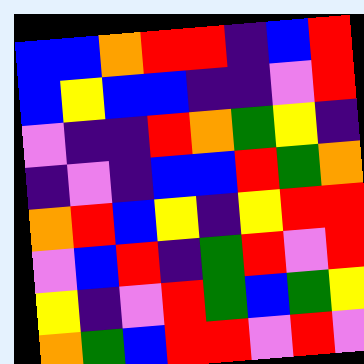[["blue", "blue", "orange", "red", "red", "indigo", "blue", "red"], ["blue", "yellow", "blue", "blue", "indigo", "indigo", "violet", "red"], ["violet", "indigo", "indigo", "red", "orange", "green", "yellow", "indigo"], ["indigo", "violet", "indigo", "blue", "blue", "red", "green", "orange"], ["orange", "red", "blue", "yellow", "indigo", "yellow", "red", "red"], ["violet", "blue", "red", "indigo", "green", "red", "violet", "red"], ["yellow", "indigo", "violet", "red", "green", "blue", "green", "yellow"], ["orange", "green", "blue", "red", "red", "violet", "red", "violet"]]